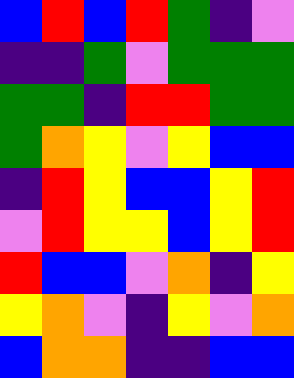[["blue", "red", "blue", "red", "green", "indigo", "violet"], ["indigo", "indigo", "green", "violet", "green", "green", "green"], ["green", "green", "indigo", "red", "red", "green", "green"], ["green", "orange", "yellow", "violet", "yellow", "blue", "blue"], ["indigo", "red", "yellow", "blue", "blue", "yellow", "red"], ["violet", "red", "yellow", "yellow", "blue", "yellow", "red"], ["red", "blue", "blue", "violet", "orange", "indigo", "yellow"], ["yellow", "orange", "violet", "indigo", "yellow", "violet", "orange"], ["blue", "orange", "orange", "indigo", "indigo", "blue", "blue"]]